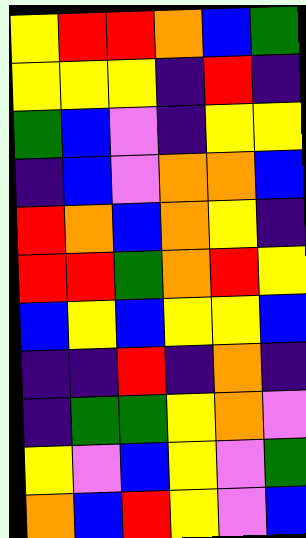[["yellow", "red", "red", "orange", "blue", "green"], ["yellow", "yellow", "yellow", "indigo", "red", "indigo"], ["green", "blue", "violet", "indigo", "yellow", "yellow"], ["indigo", "blue", "violet", "orange", "orange", "blue"], ["red", "orange", "blue", "orange", "yellow", "indigo"], ["red", "red", "green", "orange", "red", "yellow"], ["blue", "yellow", "blue", "yellow", "yellow", "blue"], ["indigo", "indigo", "red", "indigo", "orange", "indigo"], ["indigo", "green", "green", "yellow", "orange", "violet"], ["yellow", "violet", "blue", "yellow", "violet", "green"], ["orange", "blue", "red", "yellow", "violet", "blue"]]